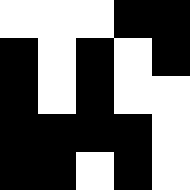[["white", "white", "white", "black", "black"], ["black", "white", "black", "white", "black"], ["black", "white", "black", "white", "white"], ["black", "black", "black", "black", "white"], ["black", "black", "white", "black", "white"]]